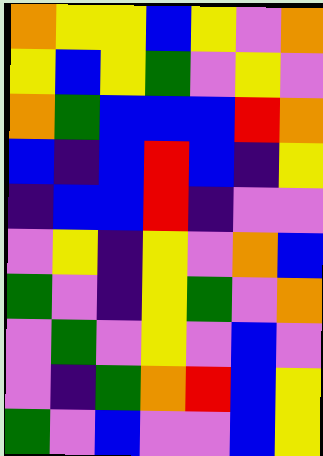[["orange", "yellow", "yellow", "blue", "yellow", "violet", "orange"], ["yellow", "blue", "yellow", "green", "violet", "yellow", "violet"], ["orange", "green", "blue", "blue", "blue", "red", "orange"], ["blue", "indigo", "blue", "red", "blue", "indigo", "yellow"], ["indigo", "blue", "blue", "red", "indigo", "violet", "violet"], ["violet", "yellow", "indigo", "yellow", "violet", "orange", "blue"], ["green", "violet", "indigo", "yellow", "green", "violet", "orange"], ["violet", "green", "violet", "yellow", "violet", "blue", "violet"], ["violet", "indigo", "green", "orange", "red", "blue", "yellow"], ["green", "violet", "blue", "violet", "violet", "blue", "yellow"]]